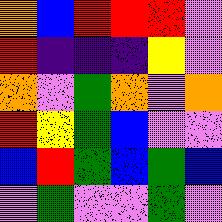[["orange", "blue", "red", "red", "red", "violet"], ["red", "indigo", "indigo", "indigo", "yellow", "violet"], ["orange", "violet", "green", "orange", "violet", "orange"], ["red", "yellow", "green", "blue", "violet", "violet"], ["blue", "red", "green", "blue", "green", "blue"], ["violet", "green", "violet", "violet", "green", "violet"]]